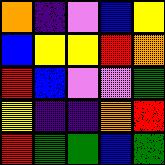[["orange", "indigo", "violet", "blue", "yellow"], ["blue", "yellow", "yellow", "red", "orange"], ["red", "blue", "violet", "violet", "green"], ["yellow", "indigo", "indigo", "orange", "red"], ["red", "green", "green", "blue", "green"]]